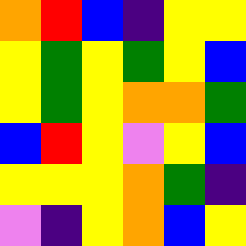[["orange", "red", "blue", "indigo", "yellow", "yellow"], ["yellow", "green", "yellow", "green", "yellow", "blue"], ["yellow", "green", "yellow", "orange", "orange", "green"], ["blue", "red", "yellow", "violet", "yellow", "blue"], ["yellow", "yellow", "yellow", "orange", "green", "indigo"], ["violet", "indigo", "yellow", "orange", "blue", "yellow"]]